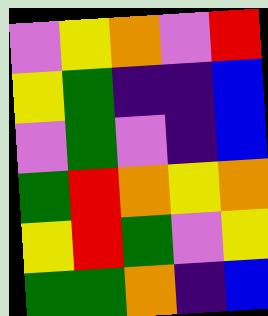[["violet", "yellow", "orange", "violet", "red"], ["yellow", "green", "indigo", "indigo", "blue"], ["violet", "green", "violet", "indigo", "blue"], ["green", "red", "orange", "yellow", "orange"], ["yellow", "red", "green", "violet", "yellow"], ["green", "green", "orange", "indigo", "blue"]]